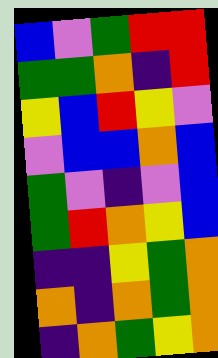[["blue", "violet", "green", "red", "red"], ["green", "green", "orange", "indigo", "red"], ["yellow", "blue", "red", "yellow", "violet"], ["violet", "blue", "blue", "orange", "blue"], ["green", "violet", "indigo", "violet", "blue"], ["green", "red", "orange", "yellow", "blue"], ["indigo", "indigo", "yellow", "green", "orange"], ["orange", "indigo", "orange", "green", "orange"], ["indigo", "orange", "green", "yellow", "orange"]]